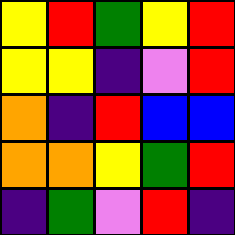[["yellow", "red", "green", "yellow", "red"], ["yellow", "yellow", "indigo", "violet", "red"], ["orange", "indigo", "red", "blue", "blue"], ["orange", "orange", "yellow", "green", "red"], ["indigo", "green", "violet", "red", "indigo"]]